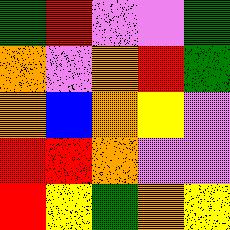[["green", "red", "violet", "violet", "green"], ["orange", "violet", "orange", "red", "green"], ["orange", "blue", "orange", "yellow", "violet"], ["red", "red", "orange", "violet", "violet"], ["red", "yellow", "green", "orange", "yellow"]]